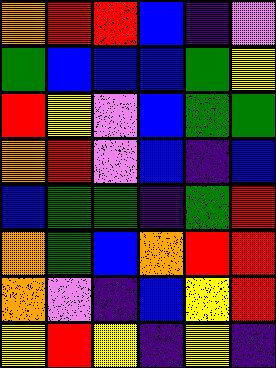[["orange", "red", "red", "blue", "indigo", "violet"], ["green", "blue", "blue", "blue", "green", "yellow"], ["red", "yellow", "violet", "blue", "green", "green"], ["orange", "red", "violet", "blue", "indigo", "blue"], ["blue", "green", "green", "indigo", "green", "red"], ["orange", "green", "blue", "orange", "red", "red"], ["orange", "violet", "indigo", "blue", "yellow", "red"], ["yellow", "red", "yellow", "indigo", "yellow", "indigo"]]